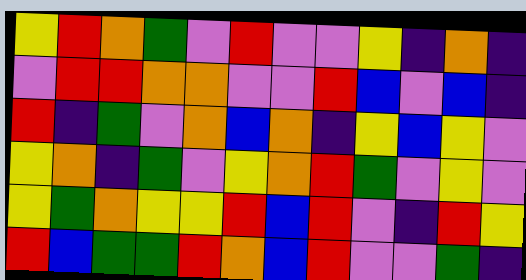[["yellow", "red", "orange", "green", "violet", "red", "violet", "violet", "yellow", "indigo", "orange", "indigo"], ["violet", "red", "red", "orange", "orange", "violet", "violet", "red", "blue", "violet", "blue", "indigo"], ["red", "indigo", "green", "violet", "orange", "blue", "orange", "indigo", "yellow", "blue", "yellow", "violet"], ["yellow", "orange", "indigo", "green", "violet", "yellow", "orange", "red", "green", "violet", "yellow", "violet"], ["yellow", "green", "orange", "yellow", "yellow", "red", "blue", "red", "violet", "indigo", "red", "yellow"], ["red", "blue", "green", "green", "red", "orange", "blue", "red", "violet", "violet", "green", "indigo"]]